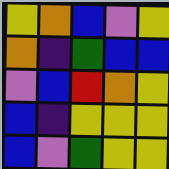[["yellow", "orange", "blue", "violet", "yellow"], ["orange", "indigo", "green", "blue", "blue"], ["violet", "blue", "red", "orange", "yellow"], ["blue", "indigo", "yellow", "yellow", "yellow"], ["blue", "violet", "green", "yellow", "yellow"]]